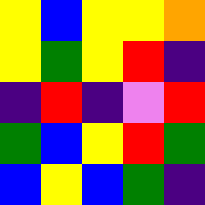[["yellow", "blue", "yellow", "yellow", "orange"], ["yellow", "green", "yellow", "red", "indigo"], ["indigo", "red", "indigo", "violet", "red"], ["green", "blue", "yellow", "red", "green"], ["blue", "yellow", "blue", "green", "indigo"]]